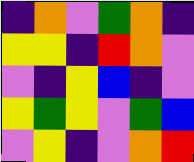[["indigo", "orange", "violet", "green", "orange", "indigo"], ["yellow", "yellow", "indigo", "red", "orange", "violet"], ["violet", "indigo", "yellow", "blue", "indigo", "violet"], ["yellow", "green", "yellow", "violet", "green", "blue"], ["violet", "yellow", "indigo", "violet", "orange", "red"]]